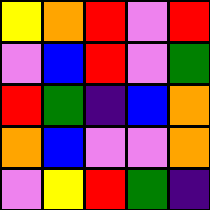[["yellow", "orange", "red", "violet", "red"], ["violet", "blue", "red", "violet", "green"], ["red", "green", "indigo", "blue", "orange"], ["orange", "blue", "violet", "violet", "orange"], ["violet", "yellow", "red", "green", "indigo"]]